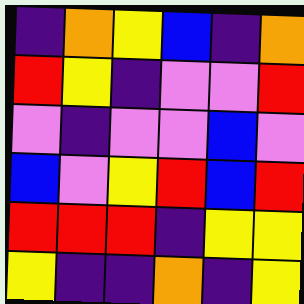[["indigo", "orange", "yellow", "blue", "indigo", "orange"], ["red", "yellow", "indigo", "violet", "violet", "red"], ["violet", "indigo", "violet", "violet", "blue", "violet"], ["blue", "violet", "yellow", "red", "blue", "red"], ["red", "red", "red", "indigo", "yellow", "yellow"], ["yellow", "indigo", "indigo", "orange", "indigo", "yellow"]]